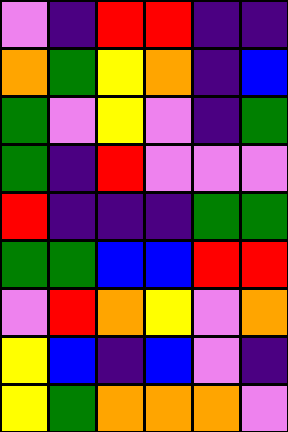[["violet", "indigo", "red", "red", "indigo", "indigo"], ["orange", "green", "yellow", "orange", "indigo", "blue"], ["green", "violet", "yellow", "violet", "indigo", "green"], ["green", "indigo", "red", "violet", "violet", "violet"], ["red", "indigo", "indigo", "indigo", "green", "green"], ["green", "green", "blue", "blue", "red", "red"], ["violet", "red", "orange", "yellow", "violet", "orange"], ["yellow", "blue", "indigo", "blue", "violet", "indigo"], ["yellow", "green", "orange", "orange", "orange", "violet"]]